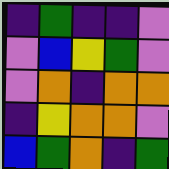[["indigo", "green", "indigo", "indigo", "violet"], ["violet", "blue", "yellow", "green", "violet"], ["violet", "orange", "indigo", "orange", "orange"], ["indigo", "yellow", "orange", "orange", "violet"], ["blue", "green", "orange", "indigo", "green"]]